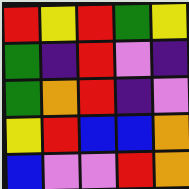[["red", "yellow", "red", "green", "yellow"], ["green", "indigo", "red", "violet", "indigo"], ["green", "orange", "red", "indigo", "violet"], ["yellow", "red", "blue", "blue", "orange"], ["blue", "violet", "violet", "red", "orange"]]